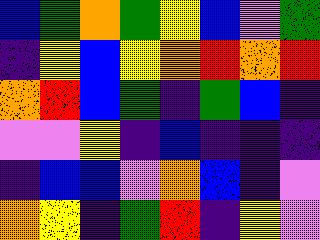[["blue", "green", "orange", "green", "yellow", "blue", "violet", "green"], ["indigo", "yellow", "blue", "yellow", "orange", "red", "orange", "red"], ["orange", "red", "blue", "green", "indigo", "green", "blue", "indigo"], ["violet", "violet", "yellow", "indigo", "blue", "indigo", "indigo", "indigo"], ["indigo", "blue", "blue", "violet", "orange", "blue", "indigo", "violet"], ["orange", "yellow", "indigo", "green", "red", "indigo", "yellow", "violet"]]